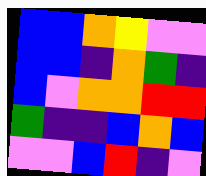[["blue", "blue", "orange", "yellow", "violet", "violet"], ["blue", "blue", "indigo", "orange", "green", "indigo"], ["blue", "violet", "orange", "orange", "red", "red"], ["green", "indigo", "indigo", "blue", "orange", "blue"], ["violet", "violet", "blue", "red", "indigo", "violet"]]